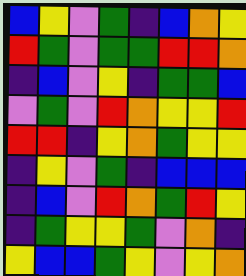[["blue", "yellow", "violet", "green", "indigo", "blue", "orange", "yellow"], ["red", "green", "violet", "green", "green", "red", "red", "orange"], ["indigo", "blue", "violet", "yellow", "indigo", "green", "green", "blue"], ["violet", "green", "violet", "red", "orange", "yellow", "yellow", "red"], ["red", "red", "indigo", "yellow", "orange", "green", "yellow", "yellow"], ["indigo", "yellow", "violet", "green", "indigo", "blue", "blue", "blue"], ["indigo", "blue", "violet", "red", "orange", "green", "red", "yellow"], ["indigo", "green", "yellow", "yellow", "green", "violet", "orange", "indigo"], ["yellow", "blue", "blue", "green", "yellow", "violet", "yellow", "orange"]]